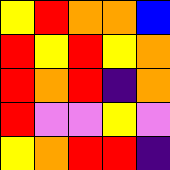[["yellow", "red", "orange", "orange", "blue"], ["red", "yellow", "red", "yellow", "orange"], ["red", "orange", "red", "indigo", "orange"], ["red", "violet", "violet", "yellow", "violet"], ["yellow", "orange", "red", "red", "indigo"]]